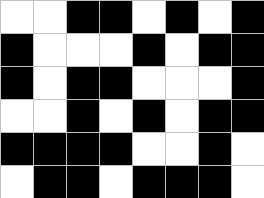[["white", "white", "black", "black", "white", "black", "white", "black"], ["black", "white", "white", "white", "black", "white", "black", "black"], ["black", "white", "black", "black", "white", "white", "white", "black"], ["white", "white", "black", "white", "black", "white", "black", "black"], ["black", "black", "black", "black", "white", "white", "black", "white"], ["white", "black", "black", "white", "black", "black", "black", "white"]]